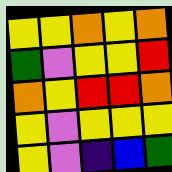[["yellow", "yellow", "orange", "yellow", "orange"], ["green", "violet", "yellow", "yellow", "red"], ["orange", "yellow", "red", "red", "orange"], ["yellow", "violet", "yellow", "yellow", "yellow"], ["yellow", "violet", "indigo", "blue", "green"]]